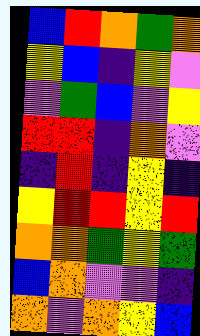[["blue", "red", "orange", "green", "orange"], ["yellow", "blue", "indigo", "yellow", "violet"], ["violet", "green", "blue", "violet", "yellow"], ["red", "red", "indigo", "orange", "violet"], ["indigo", "red", "indigo", "yellow", "indigo"], ["yellow", "red", "red", "yellow", "red"], ["orange", "orange", "green", "yellow", "green"], ["blue", "orange", "violet", "violet", "indigo"], ["orange", "violet", "orange", "yellow", "blue"]]